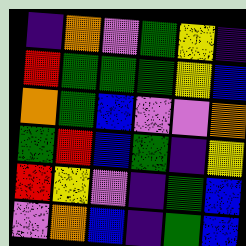[["indigo", "orange", "violet", "green", "yellow", "indigo"], ["red", "green", "green", "green", "yellow", "blue"], ["orange", "green", "blue", "violet", "violet", "orange"], ["green", "red", "blue", "green", "indigo", "yellow"], ["red", "yellow", "violet", "indigo", "green", "blue"], ["violet", "orange", "blue", "indigo", "green", "blue"]]